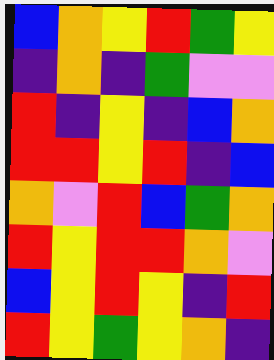[["blue", "orange", "yellow", "red", "green", "yellow"], ["indigo", "orange", "indigo", "green", "violet", "violet"], ["red", "indigo", "yellow", "indigo", "blue", "orange"], ["red", "red", "yellow", "red", "indigo", "blue"], ["orange", "violet", "red", "blue", "green", "orange"], ["red", "yellow", "red", "red", "orange", "violet"], ["blue", "yellow", "red", "yellow", "indigo", "red"], ["red", "yellow", "green", "yellow", "orange", "indigo"]]